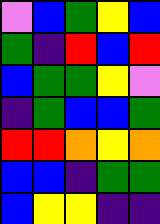[["violet", "blue", "green", "yellow", "blue"], ["green", "indigo", "red", "blue", "red"], ["blue", "green", "green", "yellow", "violet"], ["indigo", "green", "blue", "blue", "green"], ["red", "red", "orange", "yellow", "orange"], ["blue", "blue", "indigo", "green", "green"], ["blue", "yellow", "yellow", "indigo", "indigo"]]